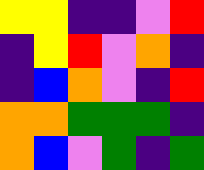[["yellow", "yellow", "indigo", "indigo", "violet", "red"], ["indigo", "yellow", "red", "violet", "orange", "indigo"], ["indigo", "blue", "orange", "violet", "indigo", "red"], ["orange", "orange", "green", "green", "green", "indigo"], ["orange", "blue", "violet", "green", "indigo", "green"]]